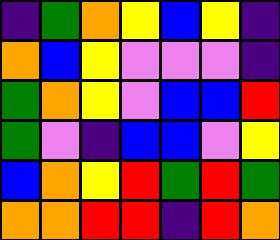[["indigo", "green", "orange", "yellow", "blue", "yellow", "indigo"], ["orange", "blue", "yellow", "violet", "violet", "violet", "indigo"], ["green", "orange", "yellow", "violet", "blue", "blue", "red"], ["green", "violet", "indigo", "blue", "blue", "violet", "yellow"], ["blue", "orange", "yellow", "red", "green", "red", "green"], ["orange", "orange", "red", "red", "indigo", "red", "orange"]]